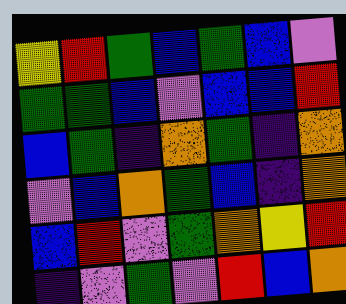[["yellow", "red", "green", "blue", "green", "blue", "violet"], ["green", "green", "blue", "violet", "blue", "blue", "red"], ["blue", "green", "indigo", "orange", "green", "indigo", "orange"], ["violet", "blue", "orange", "green", "blue", "indigo", "orange"], ["blue", "red", "violet", "green", "orange", "yellow", "red"], ["indigo", "violet", "green", "violet", "red", "blue", "orange"]]